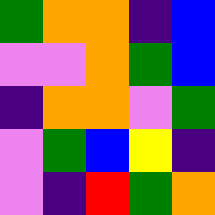[["green", "orange", "orange", "indigo", "blue"], ["violet", "violet", "orange", "green", "blue"], ["indigo", "orange", "orange", "violet", "green"], ["violet", "green", "blue", "yellow", "indigo"], ["violet", "indigo", "red", "green", "orange"]]